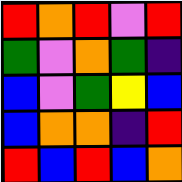[["red", "orange", "red", "violet", "red"], ["green", "violet", "orange", "green", "indigo"], ["blue", "violet", "green", "yellow", "blue"], ["blue", "orange", "orange", "indigo", "red"], ["red", "blue", "red", "blue", "orange"]]